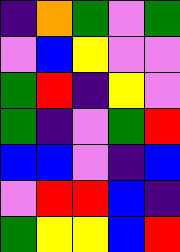[["indigo", "orange", "green", "violet", "green"], ["violet", "blue", "yellow", "violet", "violet"], ["green", "red", "indigo", "yellow", "violet"], ["green", "indigo", "violet", "green", "red"], ["blue", "blue", "violet", "indigo", "blue"], ["violet", "red", "red", "blue", "indigo"], ["green", "yellow", "yellow", "blue", "red"]]